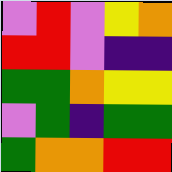[["violet", "red", "violet", "yellow", "orange"], ["red", "red", "violet", "indigo", "indigo"], ["green", "green", "orange", "yellow", "yellow"], ["violet", "green", "indigo", "green", "green"], ["green", "orange", "orange", "red", "red"]]